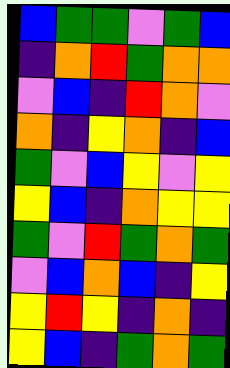[["blue", "green", "green", "violet", "green", "blue"], ["indigo", "orange", "red", "green", "orange", "orange"], ["violet", "blue", "indigo", "red", "orange", "violet"], ["orange", "indigo", "yellow", "orange", "indigo", "blue"], ["green", "violet", "blue", "yellow", "violet", "yellow"], ["yellow", "blue", "indigo", "orange", "yellow", "yellow"], ["green", "violet", "red", "green", "orange", "green"], ["violet", "blue", "orange", "blue", "indigo", "yellow"], ["yellow", "red", "yellow", "indigo", "orange", "indigo"], ["yellow", "blue", "indigo", "green", "orange", "green"]]